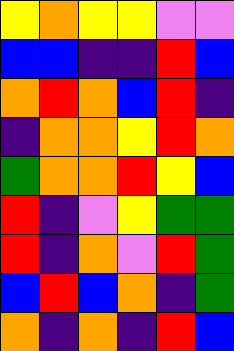[["yellow", "orange", "yellow", "yellow", "violet", "violet"], ["blue", "blue", "indigo", "indigo", "red", "blue"], ["orange", "red", "orange", "blue", "red", "indigo"], ["indigo", "orange", "orange", "yellow", "red", "orange"], ["green", "orange", "orange", "red", "yellow", "blue"], ["red", "indigo", "violet", "yellow", "green", "green"], ["red", "indigo", "orange", "violet", "red", "green"], ["blue", "red", "blue", "orange", "indigo", "green"], ["orange", "indigo", "orange", "indigo", "red", "blue"]]